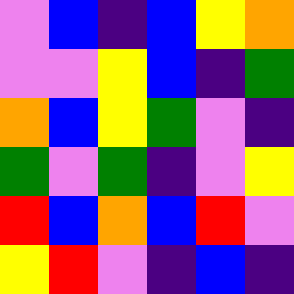[["violet", "blue", "indigo", "blue", "yellow", "orange"], ["violet", "violet", "yellow", "blue", "indigo", "green"], ["orange", "blue", "yellow", "green", "violet", "indigo"], ["green", "violet", "green", "indigo", "violet", "yellow"], ["red", "blue", "orange", "blue", "red", "violet"], ["yellow", "red", "violet", "indigo", "blue", "indigo"]]